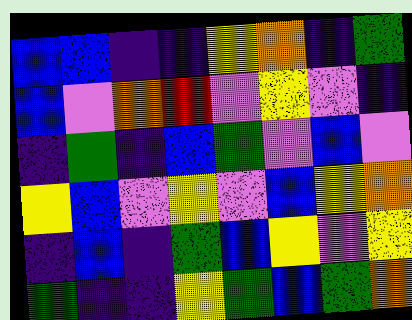[["blue", "blue", "indigo", "indigo", "yellow", "orange", "indigo", "green"], ["blue", "violet", "orange", "red", "violet", "yellow", "violet", "indigo"], ["indigo", "green", "indigo", "blue", "green", "violet", "blue", "violet"], ["yellow", "blue", "violet", "yellow", "violet", "blue", "yellow", "orange"], ["indigo", "blue", "indigo", "green", "blue", "yellow", "violet", "yellow"], ["green", "indigo", "indigo", "yellow", "green", "blue", "green", "orange"]]